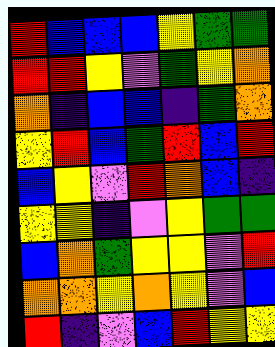[["red", "blue", "blue", "blue", "yellow", "green", "green"], ["red", "red", "yellow", "violet", "green", "yellow", "orange"], ["orange", "indigo", "blue", "blue", "indigo", "green", "orange"], ["yellow", "red", "blue", "green", "red", "blue", "red"], ["blue", "yellow", "violet", "red", "orange", "blue", "indigo"], ["yellow", "yellow", "indigo", "violet", "yellow", "green", "green"], ["blue", "orange", "green", "yellow", "yellow", "violet", "red"], ["orange", "orange", "yellow", "orange", "yellow", "violet", "blue"], ["red", "indigo", "violet", "blue", "red", "yellow", "yellow"]]